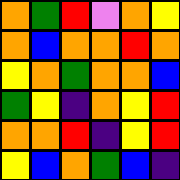[["orange", "green", "red", "violet", "orange", "yellow"], ["orange", "blue", "orange", "orange", "red", "orange"], ["yellow", "orange", "green", "orange", "orange", "blue"], ["green", "yellow", "indigo", "orange", "yellow", "red"], ["orange", "orange", "red", "indigo", "yellow", "red"], ["yellow", "blue", "orange", "green", "blue", "indigo"]]